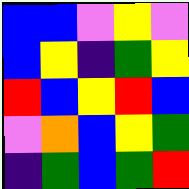[["blue", "blue", "violet", "yellow", "violet"], ["blue", "yellow", "indigo", "green", "yellow"], ["red", "blue", "yellow", "red", "blue"], ["violet", "orange", "blue", "yellow", "green"], ["indigo", "green", "blue", "green", "red"]]